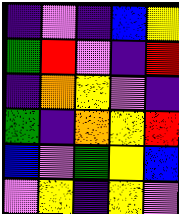[["indigo", "violet", "indigo", "blue", "yellow"], ["green", "red", "violet", "indigo", "red"], ["indigo", "orange", "yellow", "violet", "indigo"], ["green", "indigo", "orange", "yellow", "red"], ["blue", "violet", "green", "yellow", "blue"], ["violet", "yellow", "indigo", "yellow", "violet"]]